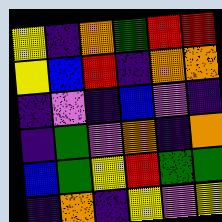[["yellow", "indigo", "orange", "green", "red", "red"], ["yellow", "blue", "red", "indigo", "orange", "orange"], ["indigo", "violet", "indigo", "blue", "violet", "indigo"], ["indigo", "green", "violet", "orange", "indigo", "orange"], ["blue", "green", "yellow", "red", "green", "green"], ["indigo", "orange", "indigo", "yellow", "violet", "yellow"]]